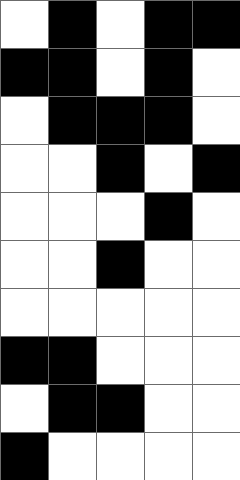[["white", "black", "white", "black", "black"], ["black", "black", "white", "black", "white"], ["white", "black", "black", "black", "white"], ["white", "white", "black", "white", "black"], ["white", "white", "white", "black", "white"], ["white", "white", "black", "white", "white"], ["white", "white", "white", "white", "white"], ["black", "black", "white", "white", "white"], ["white", "black", "black", "white", "white"], ["black", "white", "white", "white", "white"]]